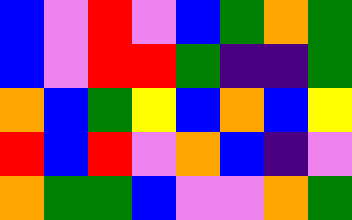[["blue", "violet", "red", "violet", "blue", "green", "orange", "green"], ["blue", "violet", "red", "red", "green", "indigo", "indigo", "green"], ["orange", "blue", "green", "yellow", "blue", "orange", "blue", "yellow"], ["red", "blue", "red", "violet", "orange", "blue", "indigo", "violet"], ["orange", "green", "green", "blue", "violet", "violet", "orange", "green"]]